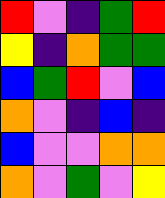[["red", "violet", "indigo", "green", "red"], ["yellow", "indigo", "orange", "green", "green"], ["blue", "green", "red", "violet", "blue"], ["orange", "violet", "indigo", "blue", "indigo"], ["blue", "violet", "violet", "orange", "orange"], ["orange", "violet", "green", "violet", "yellow"]]